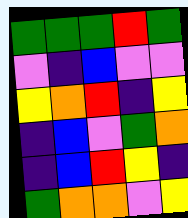[["green", "green", "green", "red", "green"], ["violet", "indigo", "blue", "violet", "violet"], ["yellow", "orange", "red", "indigo", "yellow"], ["indigo", "blue", "violet", "green", "orange"], ["indigo", "blue", "red", "yellow", "indigo"], ["green", "orange", "orange", "violet", "yellow"]]